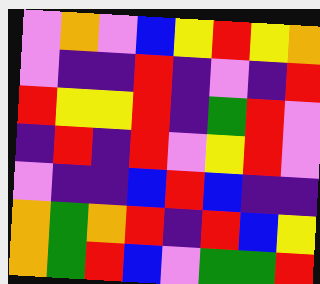[["violet", "orange", "violet", "blue", "yellow", "red", "yellow", "orange"], ["violet", "indigo", "indigo", "red", "indigo", "violet", "indigo", "red"], ["red", "yellow", "yellow", "red", "indigo", "green", "red", "violet"], ["indigo", "red", "indigo", "red", "violet", "yellow", "red", "violet"], ["violet", "indigo", "indigo", "blue", "red", "blue", "indigo", "indigo"], ["orange", "green", "orange", "red", "indigo", "red", "blue", "yellow"], ["orange", "green", "red", "blue", "violet", "green", "green", "red"]]